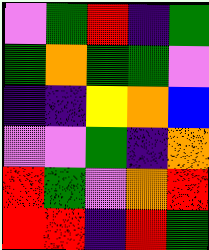[["violet", "green", "red", "indigo", "green"], ["green", "orange", "green", "green", "violet"], ["indigo", "indigo", "yellow", "orange", "blue"], ["violet", "violet", "green", "indigo", "orange"], ["red", "green", "violet", "orange", "red"], ["red", "red", "indigo", "red", "green"]]